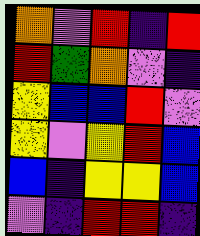[["orange", "violet", "red", "indigo", "red"], ["red", "green", "orange", "violet", "indigo"], ["yellow", "blue", "blue", "red", "violet"], ["yellow", "violet", "yellow", "red", "blue"], ["blue", "indigo", "yellow", "yellow", "blue"], ["violet", "indigo", "red", "red", "indigo"]]